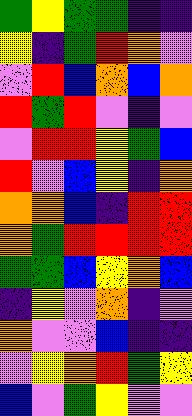[["green", "yellow", "green", "green", "indigo", "indigo"], ["yellow", "indigo", "green", "red", "orange", "violet"], ["violet", "red", "blue", "orange", "blue", "orange"], ["red", "green", "red", "violet", "indigo", "violet"], ["violet", "red", "red", "yellow", "green", "blue"], ["red", "violet", "blue", "yellow", "indigo", "orange"], ["orange", "orange", "blue", "indigo", "red", "red"], ["orange", "green", "red", "red", "red", "red"], ["green", "green", "blue", "yellow", "orange", "blue"], ["indigo", "yellow", "violet", "orange", "indigo", "violet"], ["orange", "violet", "violet", "blue", "indigo", "indigo"], ["violet", "yellow", "orange", "red", "green", "yellow"], ["blue", "violet", "green", "yellow", "violet", "violet"]]